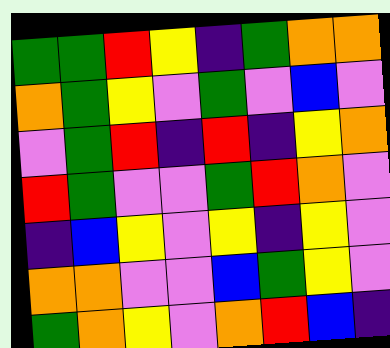[["green", "green", "red", "yellow", "indigo", "green", "orange", "orange"], ["orange", "green", "yellow", "violet", "green", "violet", "blue", "violet"], ["violet", "green", "red", "indigo", "red", "indigo", "yellow", "orange"], ["red", "green", "violet", "violet", "green", "red", "orange", "violet"], ["indigo", "blue", "yellow", "violet", "yellow", "indigo", "yellow", "violet"], ["orange", "orange", "violet", "violet", "blue", "green", "yellow", "violet"], ["green", "orange", "yellow", "violet", "orange", "red", "blue", "indigo"]]